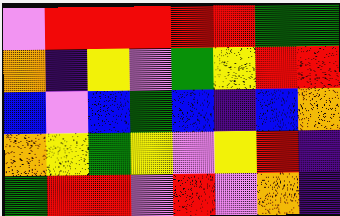[["violet", "red", "red", "red", "red", "red", "green", "green"], ["orange", "indigo", "yellow", "violet", "green", "yellow", "red", "red"], ["blue", "violet", "blue", "green", "blue", "indigo", "blue", "orange"], ["orange", "yellow", "green", "yellow", "violet", "yellow", "red", "indigo"], ["green", "red", "red", "violet", "red", "violet", "orange", "indigo"]]